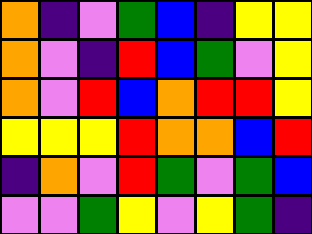[["orange", "indigo", "violet", "green", "blue", "indigo", "yellow", "yellow"], ["orange", "violet", "indigo", "red", "blue", "green", "violet", "yellow"], ["orange", "violet", "red", "blue", "orange", "red", "red", "yellow"], ["yellow", "yellow", "yellow", "red", "orange", "orange", "blue", "red"], ["indigo", "orange", "violet", "red", "green", "violet", "green", "blue"], ["violet", "violet", "green", "yellow", "violet", "yellow", "green", "indigo"]]